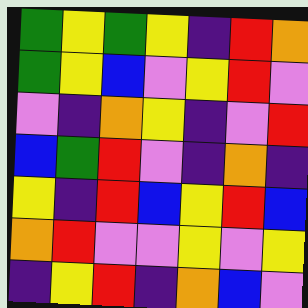[["green", "yellow", "green", "yellow", "indigo", "red", "orange"], ["green", "yellow", "blue", "violet", "yellow", "red", "violet"], ["violet", "indigo", "orange", "yellow", "indigo", "violet", "red"], ["blue", "green", "red", "violet", "indigo", "orange", "indigo"], ["yellow", "indigo", "red", "blue", "yellow", "red", "blue"], ["orange", "red", "violet", "violet", "yellow", "violet", "yellow"], ["indigo", "yellow", "red", "indigo", "orange", "blue", "violet"]]